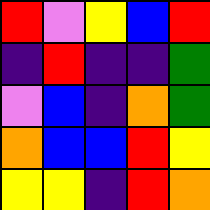[["red", "violet", "yellow", "blue", "red"], ["indigo", "red", "indigo", "indigo", "green"], ["violet", "blue", "indigo", "orange", "green"], ["orange", "blue", "blue", "red", "yellow"], ["yellow", "yellow", "indigo", "red", "orange"]]